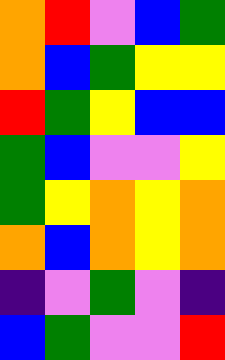[["orange", "red", "violet", "blue", "green"], ["orange", "blue", "green", "yellow", "yellow"], ["red", "green", "yellow", "blue", "blue"], ["green", "blue", "violet", "violet", "yellow"], ["green", "yellow", "orange", "yellow", "orange"], ["orange", "blue", "orange", "yellow", "orange"], ["indigo", "violet", "green", "violet", "indigo"], ["blue", "green", "violet", "violet", "red"]]